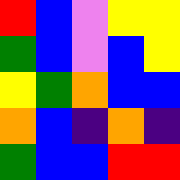[["red", "blue", "violet", "yellow", "yellow"], ["green", "blue", "violet", "blue", "yellow"], ["yellow", "green", "orange", "blue", "blue"], ["orange", "blue", "indigo", "orange", "indigo"], ["green", "blue", "blue", "red", "red"]]